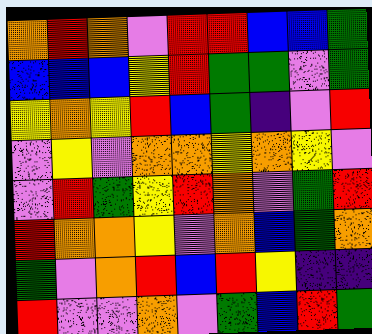[["orange", "red", "orange", "violet", "red", "red", "blue", "blue", "green"], ["blue", "blue", "blue", "yellow", "red", "green", "green", "violet", "green"], ["yellow", "orange", "yellow", "red", "blue", "green", "indigo", "violet", "red"], ["violet", "yellow", "violet", "orange", "orange", "yellow", "orange", "yellow", "violet"], ["violet", "red", "green", "yellow", "red", "orange", "violet", "green", "red"], ["red", "orange", "orange", "yellow", "violet", "orange", "blue", "green", "orange"], ["green", "violet", "orange", "red", "blue", "red", "yellow", "indigo", "indigo"], ["red", "violet", "violet", "orange", "violet", "green", "blue", "red", "green"]]